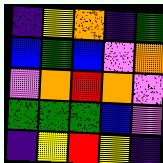[["indigo", "yellow", "orange", "indigo", "green"], ["blue", "green", "blue", "violet", "orange"], ["violet", "orange", "red", "orange", "violet"], ["green", "green", "green", "blue", "violet"], ["indigo", "yellow", "red", "yellow", "indigo"]]